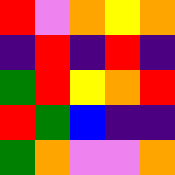[["red", "violet", "orange", "yellow", "orange"], ["indigo", "red", "indigo", "red", "indigo"], ["green", "red", "yellow", "orange", "red"], ["red", "green", "blue", "indigo", "indigo"], ["green", "orange", "violet", "violet", "orange"]]